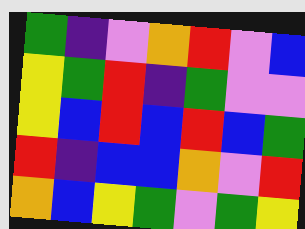[["green", "indigo", "violet", "orange", "red", "violet", "blue"], ["yellow", "green", "red", "indigo", "green", "violet", "violet"], ["yellow", "blue", "red", "blue", "red", "blue", "green"], ["red", "indigo", "blue", "blue", "orange", "violet", "red"], ["orange", "blue", "yellow", "green", "violet", "green", "yellow"]]